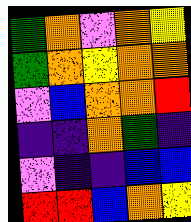[["green", "orange", "violet", "orange", "yellow"], ["green", "orange", "yellow", "orange", "orange"], ["violet", "blue", "orange", "orange", "red"], ["indigo", "indigo", "orange", "green", "indigo"], ["violet", "indigo", "indigo", "blue", "blue"], ["red", "red", "blue", "orange", "yellow"]]